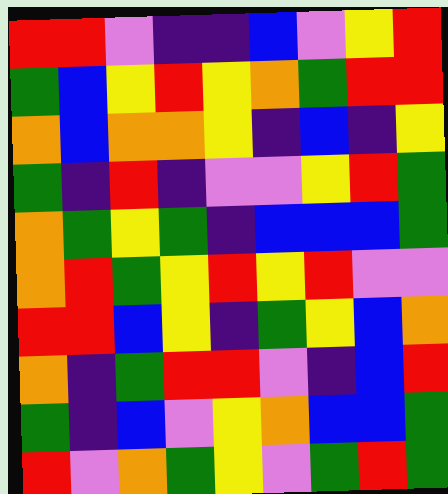[["red", "red", "violet", "indigo", "indigo", "blue", "violet", "yellow", "red"], ["green", "blue", "yellow", "red", "yellow", "orange", "green", "red", "red"], ["orange", "blue", "orange", "orange", "yellow", "indigo", "blue", "indigo", "yellow"], ["green", "indigo", "red", "indigo", "violet", "violet", "yellow", "red", "green"], ["orange", "green", "yellow", "green", "indigo", "blue", "blue", "blue", "green"], ["orange", "red", "green", "yellow", "red", "yellow", "red", "violet", "violet"], ["red", "red", "blue", "yellow", "indigo", "green", "yellow", "blue", "orange"], ["orange", "indigo", "green", "red", "red", "violet", "indigo", "blue", "red"], ["green", "indigo", "blue", "violet", "yellow", "orange", "blue", "blue", "green"], ["red", "violet", "orange", "green", "yellow", "violet", "green", "red", "green"]]